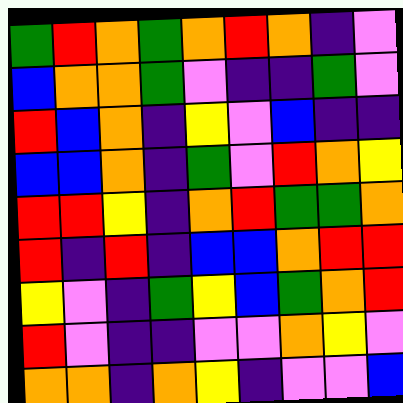[["green", "red", "orange", "green", "orange", "red", "orange", "indigo", "violet"], ["blue", "orange", "orange", "green", "violet", "indigo", "indigo", "green", "violet"], ["red", "blue", "orange", "indigo", "yellow", "violet", "blue", "indigo", "indigo"], ["blue", "blue", "orange", "indigo", "green", "violet", "red", "orange", "yellow"], ["red", "red", "yellow", "indigo", "orange", "red", "green", "green", "orange"], ["red", "indigo", "red", "indigo", "blue", "blue", "orange", "red", "red"], ["yellow", "violet", "indigo", "green", "yellow", "blue", "green", "orange", "red"], ["red", "violet", "indigo", "indigo", "violet", "violet", "orange", "yellow", "violet"], ["orange", "orange", "indigo", "orange", "yellow", "indigo", "violet", "violet", "blue"]]